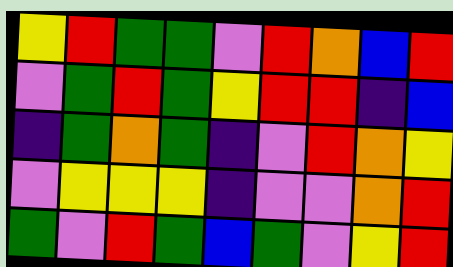[["yellow", "red", "green", "green", "violet", "red", "orange", "blue", "red"], ["violet", "green", "red", "green", "yellow", "red", "red", "indigo", "blue"], ["indigo", "green", "orange", "green", "indigo", "violet", "red", "orange", "yellow"], ["violet", "yellow", "yellow", "yellow", "indigo", "violet", "violet", "orange", "red"], ["green", "violet", "red", "green", "blue", "green", "violet", "yellow", "red"]]